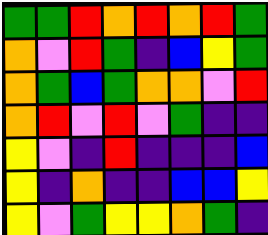[["green", "green", "red", "orange", "red", "orange", "red", "green"], ["orange", "violet", "red", "green", "indigo", "blue", "yellow", "green"], ["orange", "green", "blue", "green", "orange", "orange", "violet", "red"], ["orange", "red", "violet", "red", "violet", "green", "indigo", "indigo"], ["yellow", "violet", "indigo", "red", "indigo", "indigo", "indigo", "blue"], ["yellow", "indigo", "orange", "indigo", "indigo", "blue", "blue", "yellow"], ["yellow", "violet", "green", "yellow", "yellow", "orange", "green", "indigo"]]